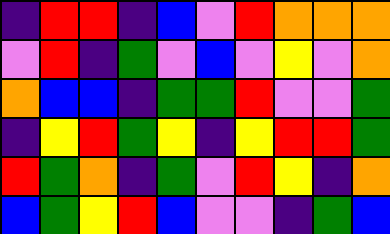[["indigo", "red", "red", "indigo", "blue", "violet", "red", "orange", "orange", "orange"], ["violet", "red", "indigo", "green", "violet", "blue", "violet", "yellow", "violet", "orange"], ["orange", "blue", "blue", "indigo", "green", "green", "red", "violet", "violet", "green"], ["indigo", "yellow", "red", "green", "yellow", "indigo", "yellow", "red", "red", "green"], ["red", "green", "orange", "indigo", "green", "violet", "red", "yellow", "indigo", "orange"], ["blue", "green", "yellow", "red", "blue", "violet", "violet", "indigo", "green", "blue"]]